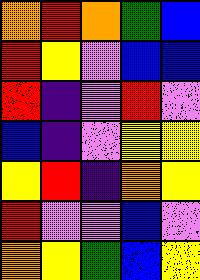[["orange", "red", "orange", "green", "blue"], ["red", "yellow", "violet", "blue", "blue"], ["red", "indigo", "violet", "red", "violet"], ["blue", "indigo", "violet", "yellow", "yellow"], ["yellow", "red", "indigo", "orange", "yellow"], ["red", "violet", "violet", "blue", "violet"], ["orange", "yellow", "green", "blue", "yellow"]]